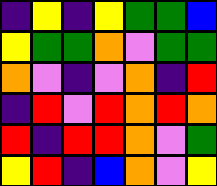[["indigo", "yellow", "indigo", "yellow", "green", "green", "blue"], ["yellow", "green", "green", "orange", "violet", "green", "green"], ["orange", "violet", "indigo", "violet", "orange", "indigo", "red"], ["indigo", "red", "violet", "red", "orange", "red", "orange"], ["red", "indigo", "red", "red", "orange", "violet", "green"], ["yellow", "red", "indigo", "blue", "orange", "violet", "yellow"]]